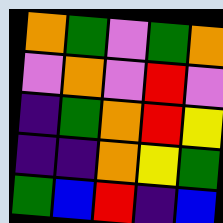[["orange", "green", "violet", "green", "orange"], ["violet", "orange", "violet", "red", "violet"], ["indigo", "green", "orange", "red", "yellow"], ["indigo", "indigo", "orange", "yellow", "green"], ["green", "blue", "red", "indigo", "blue"]]